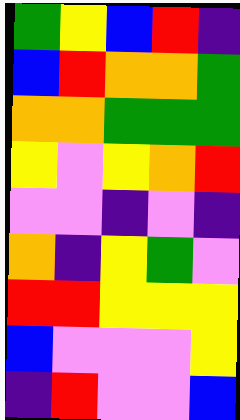[["green", "yellow", "blue", "red", "indigo"], ["blue", "red", "orange", "orange", "green"], ["orange", "orange", "green", "green", "green"], ["yellow", "violet", "yellow", "orange", "red"], ["violet", "violet", "indigo", "violet", "indigo"], ["orange", "indigo", "yellow", "green", "violet"], ["red", "red", "yellow", "yellow", "yellow"], ["blue", "violet", "violet", "violet", "yellow"], ["indigo", "red", "violet", "violet", "blue"]]